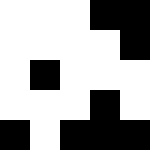[["white", "white", "white", "black", "black"], ["white", "white", "white", "white", "black"], ["white", "black", "white", "white", "white"], ["white", "white", "white", "black", "white"], ["black", "white", "black", "black", "black"]]